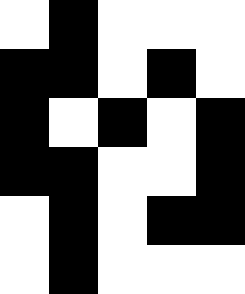[["white", "black", "white", "white", "white"], ["black", "black", "white", "black", "white"], ["black", "white", "black", "white", "black"], ["black", "black", "white", "white", "black"], ["white", "black", "white", "black", "black"], ["white", "black", "white", "white", "white"]]